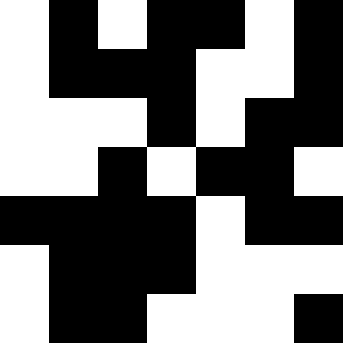[["white", "black", "white", "black", "black", "white", "black"], ["white", "black", "black", "black", "white", "white", "black"], ["white", "white", "white", "black", "white", "black", "black"], ["white", "white", "black", "white", "black", "black", "white"], ["black", "black", "black", "black", "white", "black", "black"], ["white", "black", "black", "black", "white", "white", "white"], ["white", "black", "black", "white", "white", "white", "black"]]